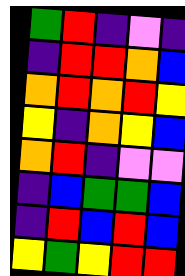[["green", "red", "indigo", "violet", "indigo"], ["indigo", "red", "red", "orange", "blue"], ["orange", "red", "orange", "red", "yellow"], ["yellow", "indigo", "orange", "yellow", "blue"], ["orange", "red", "indigo", "violet", "violet"], ["indigo", "blue", "green", "green", "blue"], ["indigo", "red", "blue", "red", "blue"], ["yellow", "green", "yellow", "red", "red"]]